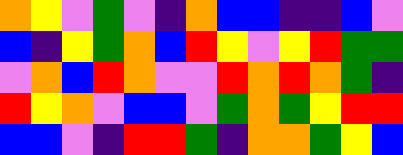[["orange", "yellow", "violet", "green", "violet", "indigo", "orange", "blue", "blue", "indigo", "indigo", "blue", "violet"], ["blue", "indigo", "yellow", "green", "orange", "blue", "red", "yellow", "violet", "yellow", "red", "green", "green"], ["violet", "orange", "blue", "red", "orange", "violet", "violet", "red", "orange", "red", "orange", "green", "indigo"], ["red", "yellow", "orange", "violet", "blue", "blue", "violet", "green", "orange", "green", "yellow", "red", "red"], ["blue", "blue", "violet", "indigo", "red", "red", "green", "indigo", "orange", "orange", "green", "yellow", "blue"]]